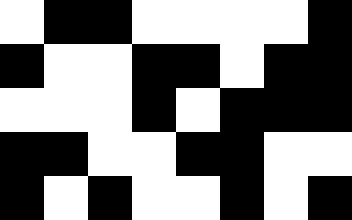[["white", "black", "black", "white", "white", "white", "white", "black"], ["black", "white", "white", "black", "black", "white", "black", "black"], ["white", "white", "white", "black", "white", "black", "black", "black"], ["black", "black", "white", "white", "black", "black", "white", "white"], ["black", "white", "black", "white", "white", "black", "white", "black"]]